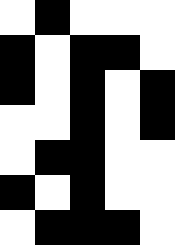[["white", "black", "white", "white", "white"], ["black", "white", "black", "black", "white"], ["black", "white", "black", "white", "black"], ["white", "white", "black", "white", "black"], ["white", "black", "black", "white", "white"], ["black", "white", "black", "white", "white"], ["white", "black", "black", "black", "white"]]